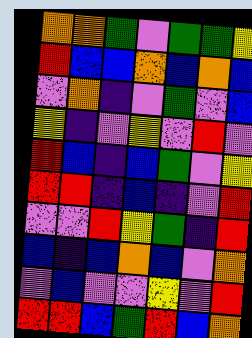[["orange", "orange", "green", "violet", "green", "green", "yellow"], ["red", "blue", "blue", "orange", "blue", "orange", "blue"], ["violet", "orange", "indigo", "violet", "green", "violet", "blue"], ["yellow", "indigo", "violet", "yellow", "violet", "red", "violet"], ["red", "blue", "indigo", "blue", "green", "violet", "yellow"], ["red", "red", "indigo", "blue", "indigo", "violet", "red"], ["violet", "violet", "red", "yellow", "green", "indigo", "red"], ["blue", "indigo", "blue", "orange", "blue", "violet", "orange"], ["violet", "blue", "violet", "violet", "yellow", "violet", "red"], ["red", "red", "blue", "green", "red", "blue", "orange"]]